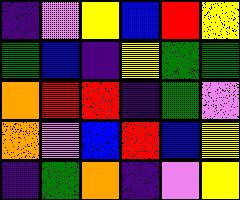[["indigo", "violet", "yellow", "blue", "red", "yellow"], ["green", "blue", "indigo", "yellow", "green", "green"], ["orange", "red", "red", "indigo", "green", "violet"], ["orange", "violet", "blue", "red", "blue", "yellow"], ["indigo", "green", "orange", "indigo", "violet", "yellow"]]